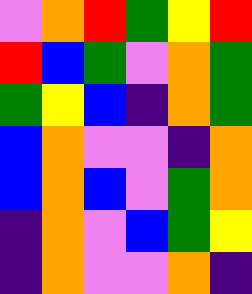[["violet", "orange", "red", "green", "yellow", "red"], ["red", "blue", "green", "violet", "orange", "green"], ["green", "yellow", "blue", "indigo", "orange", "green"], ["blue", "orange", "violet", "violet", "indigo", "orange"], ["blue", "orange", "blue", "violet", "green", "orange"], ["indigo", "orange", "violet", "blue", "green", "yellow"], ["indigo", "orange", "violet", "violet", "orange", "indigo"]]